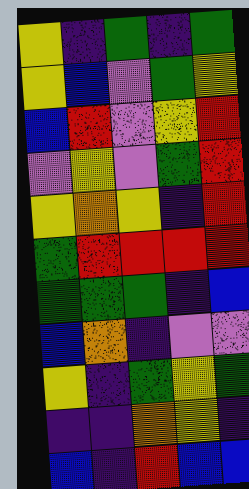[["yellow", "indigo", "green", "indigo", "green"], ["yellow", "blue", "violet", "green", "yellow"], ["blue", "red", "violet", "yellow", "red"], ["violet", "yellow", "violet", "green", "red"], ["yellow", "orange", "yellow", "indigo", "red"], ["green", "red", "red", "red", "red"], ["green", "green", "green", "indigo", "blue"], ["blue", "orange", "indigo", "violet", "violet"], ["yellow", "indigo", "green", "yellow", "green"], ["indigo", "indigo", "orange", "yellow", "indigo"], ["blue", "indigo", "red", "blue", "blue"]]